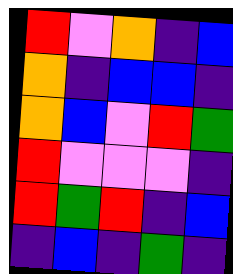[["red", "violet", "orange", "indigo", "blue"], ["orange", "indigo", "blue", "blue", "indigo"], ["orange", "blue", "violet", "red", "green"], ["red", "violet", "violet", "violet", "indigo"], ["red", "green", "red", "indigo", "blue"], ["indigo", "blue", "indigo", "green", "indigo"]]